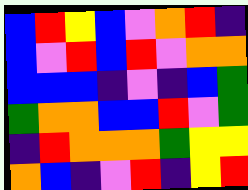[["blue", "red", "yellow", "blue", "violet", "orange", "red", "indigo"], ["blue", "violet", "red", "blue", "red", "violet", "orange", "orange"], ["blue", "blue", "blue", "indigo", "violet", "indigo", "blue", "green"], ["green", "orange", "orange", "blue", "blue", "red", "violet", "green"], ["indigo", "red", "orange", "orange", "orange", "green", "yellow", "yellow"], ["orange", "blue", "indigo", "violet", "red", "indigo", "yellow", "red"]]